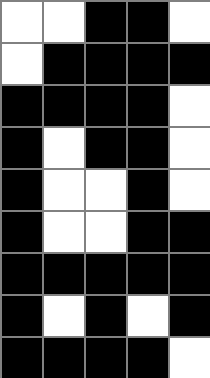[["white", "white", "black", "black", "white"], ["white", "black", "black", "black", "black"], ["black", "black", "black", "black", "white"], ["black", "white", "black", "black", "white"], ["black", "white", "white", "black", "white"], ["black", "white", "white", "black", "black"], ["black", "black", "black", "black", "black"], ["black", "white", "black", "white", "black"], ["black", "black", "black", "black", "white"]]